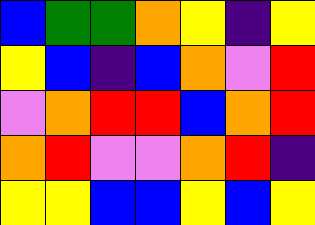[["blue", "green", "green", "orange", "yellow", "indigo", "yellow"], ["yellow", "blue", "indigo", "blue", "orange", "violet", "red"], ["violet", "orange", "red", "red", "blue", "orange", "red"], ["orange", "red", "violet", "violet", "orange", "red", "indigo"], ["yellow", "yellow", "blue", "blue", "yellow", "blue", "yellow"]]